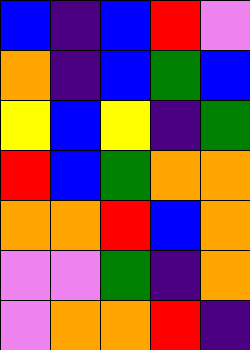[["blue", "indigo", "blue", "red", "violet"], ["orange", "indigo", "blue", "green", "blue"], ["yellow", "blue", "yellow", "indigo", "green"], ["red", "blue", "green", "orange", "orange"], ["orange", "orange", "red", "blue", "orange"], ["violet", "violet", "green", "indigo", "orange"], ["violet", "orange", "orange", "red", "indigo"]]